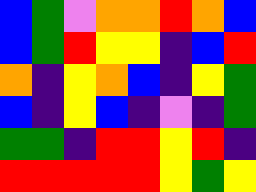[["blue", "green", "violet", "orange", "orange", "red", "orange", "blue"], ["blue", "green", "red", "yellow", "yellow", "indigo", "blue", "red"], ["orange", "indigo", "yellow", "orange", "blue", "indigo", "yellow", "green"], ["blue", "indigo", "yellow", "blue", "indigo", "violet", "indigo", "green"], ["green", "green", "indigo", "red", "red", "yellow", "red", "indigo"], ["red", "red", "red", "red", "red", "yellow", "green", "yellow"]]